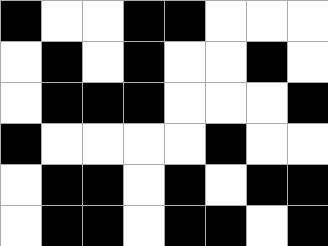[["black", "white", "white", "black", "black", "white", "white", "white"], ["white", "black", "white", "black", "white", "white", "black", "white"], ["white", "black", "black", "black", "white", "white", "white", "black"], ["black", "white", "white", "white", "white", "black", "white", "white"], ["white", "black", "black", "white", "black", "white", "black", "black"], ["white", "black", "black", "white", "black", "black", "white", "black"]]